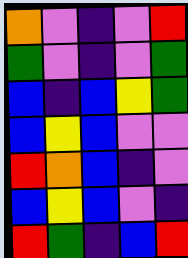[["orange", "violet", "indigo", "violet", "red"], ["green", "violet", "indigo", "violet", "green"], ["blue", "indigo", "blue", "yellow", "green"], ["blue", "yellow", "blue", "violet", "violet"], ["red", "orange", "blue", "indigo", "violet"], ["blue", "yellow", "blue", "violet", "indigo"], ["red", "green", "indigo", "blue", "red"]]